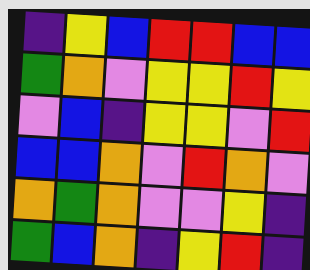[["indigo", "yellow", "blue", "red", "red", "blue", "blue"], ["green", "orange", "violet", "yellow", "yellow", "red", "yellow"], ["violet", "blue", "indigo", "yellow", "yellow", "violet", "red"], ["blue", "blue", "orange", "violet", "red", "orange", "violet"], ["orange", "green", "orange", "violet", "violet", "yellow", "indigo"], ["green", "blue", "orange", "indigo", "yellow", "red", "indigo"]]